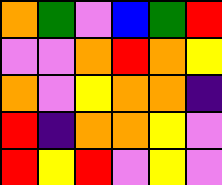[["orange", "green", "violet", "blue", "green", "red"], ["violet", "violet", "orange", "red", "orange", "yellow"], ["orange", "violet", "yellow", "orange", "orange", "indigo"], ["red", "indigo", "orange", "orange", "yellow", "violet"], ["red", "yellow", "red", "violet", "yellow", "violet"]]